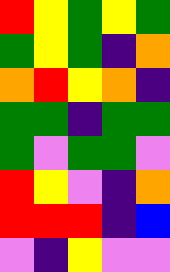[["red", "yellow", "green", "yellow", "green"], ["green", "yellow", "green", "indigo", "orange"], ["orange", "red", "yellow", "orange", "indigo"], ["green", "green", "indigo", "green", "green"], ["green", "violet", "green", "green", "violet"], ["red", "yellow", "violet", "indigo", "orange"], ["red", "red", "red", "indigo", "blue"], ["violet", "indigo", "yellow", "violet", "violet"]]